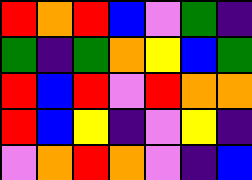[["red", "orange", "red", "blue", "violet", "green", "indigo"], ["green", "indigo", "green", "orange", "yellow", "blue", "green"], ["red", "blue", "red", "violet", "red", "orange", "orange"], ["red", "blue", "yellow", "indigo", "violet", "yellow", "indigo"], ["violet", "orange", "red", "orange", "violet", "indigo", "blue"]]